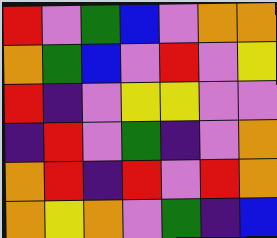[["red", "violet", "green", "blue", "violet", "orange", "orange"], ["orange", "green", "blue", "violet", "red", "violet", "yellow"], ["red", "indigo", "violet", "yellow", "yellow", "violet", "violet"], ["indigo", "red", "violet", "green", "indigo", "violet", "orange"], ["orange", "red", "indigo", "red", "violet", "red", "orange"], ["orange", "yellow", "orange", "violet", "green", "indigo", "blue"]]